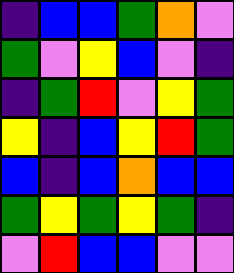[["indigo", "blue", "blue", "green", "orange", "violet"], ["green", "violet", "yellow", "blue", "violet", "indigo"], ["indigo", "green", "red", "violet", "yellow", "green"], ["yellow", "indigo", "blue", "yellow", "red", "green"], ["blue", "indigo", "blue", "orange", "blue", "blue"], ["green", "yellow", "green", "yellow", "green", "indigo"], ["violet", "red", "blue", "blue", "violet", "violet"]]